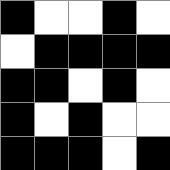[["black", "white", "white", "black", "white"], ["white", "black", "black", "black", "black"], ["black", "black", "white", "black", "white"], ["black", "white", "black", "white", "white"], ["black", "black", "black", "white", "black"]]